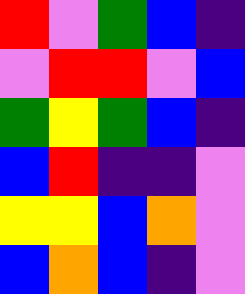[["red", "violet", "green", "blue", "indigo"], ["violet", "red", "red", "violet", "blue"], ["green", "yellow", "green", "blue", "indigo"], ["blue", "red", "indigo", "indigo", "violet"], ["yellow", "yellow", "blue", "orange", "violet"], ["blue", "orange", "blue", "indigo", "violet"]]